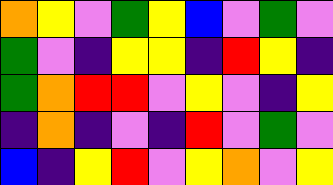[["orange", "yellow", "violet", "green", "yellow", "blue", "violet", "green", "violet"], ["green", "violet", "indigo", "yellow", "yellow", "indigo", "red", "yellow", "indigo"], ["green", "orange", "red", "red", "violet", "yellow", "violet", "indigo", "yellow"], ["indigo", "orange", "indigo", "violet", "indigo", "red", "violet", "green", "violet"], ["blue", "indigo", "yellow", "red", "violet", "yellow", "orange", "violet", "yellow"]]